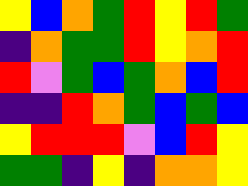[["yellow", "blue", "orange", "green", "red", "yellow", "red", "green"], ["indigo", "orange", "green", "green", "red", "yellow", "orange", "red"], ["red", "violet", "green", "blue", "green", "orange", "blue", "red"], ["indigo", "indigo", "red", "orange", "green", "blue", "green", "blue"], ["yellow", "red", "red", "red", "violet", "blue", "red", "yellow"], ["green", "green", "indigo", "yellow", "indigo", "orange", "orange", "yellow"]]